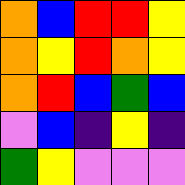[["orange", "blue", "red", "red", "yellow"], ["orange", "yellow", "red", "orange", "yellow"], ["orange", "red", "blue", "green", "blue"], ["violet", "blue", "indigo", "yellow", "indigo"], ["green", "yellow", "violet", "violet", "violet"]]